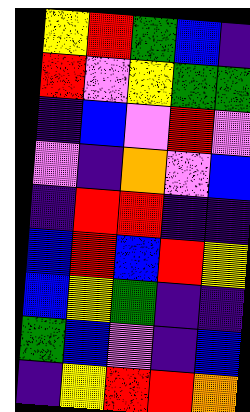[["yellow", "red", "green", "blue", "indigo"], ["red", "violet", "yellow", "green", "green"], ["indigo", "blue", "violet", "red", "violet"], ["violet", "indigo", "orange", "violet", "blue"], ["indigo", "red", "red", "indigo", "indigo"], ["blue", "red", "blue", "red", "yellow"], ["blue", "yellow", "green", "indigo", "indigo"], ["green", "blue", "violet", "indigo", "blue"], ["indigo", "yellow", "red", "red", "orange"]]